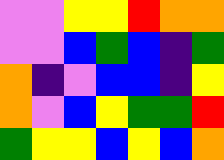[["violet", "violet", "yellow", "yellow", "red", "orange", "orange"], ["violet", "violet", "blue", "green", "blue", "indigo", "green"], ["orange", "indigo", "violet", "blue", "blue", "indigo", "yellow"], ["orange", "violet", "blue", "yellow", "green", "green", "red"], ["green", "yellow", "yellow", "blue", "yellow", "blue", "orange"]]